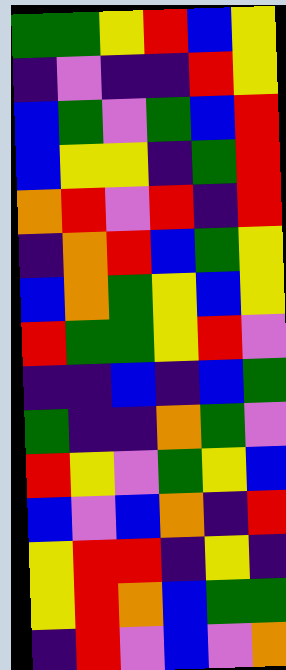[["green", "green", "yellow", "red", "blue", "yellow"], ["indigo", "violet", "indigo", "indigo", "red", "yellow"], ["blue", "green", "violet", "green", "blue", "red"], ["blue", "yellow", "yellow", "indigo", "green", "red"], ["orange", "red", "violet", "red", "indigo", "red"], ["indigo", "orange", "red", "blue", "green", "yellow"], ["blue", "orange", "green", "yellow", "blue", "yellow"], ["red", "green", "green", "yellow", "red", "violet"], ["indigo", "indigo", "blue", "indigo", "blue", "green"], ["green", "indigo", "indigo", "orange", "green", "violet"], ["red", "yellow", "violet", "green", "yellow", "blue"], ["blue", "violet", "blue", "orange", "indigo", "red"], ["yellow", "red", "red", "indigo", "yellow", "indigo"], ["yellow", "red", "orange", "blue", "green", "green"], ["indigo", "red", "violet", "blue", "violet", "orange"]]